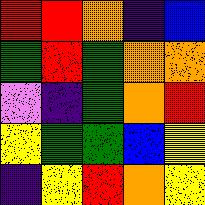[["red", "red", "orange", "indigo", "blue"], ["green", "red", "green", "orange", "orange"], ["violet", "indigo", "green", "orange", "red"], ["yellow", "green", "green", "blue", "yellow"], ["indigo", "yellow", "red", "orange", "yellow"]]